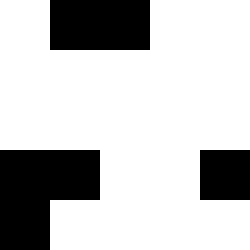[["white", "black", "black", "white", "white"], ["white", "white", "white", "white", "white"], ["white", "white", "white", "white", "white"], ["black", "black", "white", "white", "black"], ["black", "white", "white", "white", "white"]]